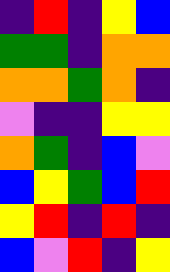[["indigo", "red", "indigo", "yellow", "blue"], ["green", "green", "indigo", "orange", "orange"], ["orange", "orange", "green", "orange", "indigo"], ["violet", "indigo", "indigo", "yellow", "yellow"], ["orange", "green", "indigo", "blue", "violet"], ["blue", "yellow", "green", "blue", "red"], ["yellow", "red", "indigo", "red", "indigo"], ["blue", "violet", "red", "indigo", "yellow"]]